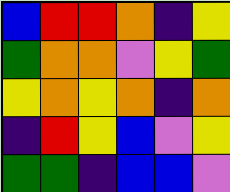[["blue", "red", "red", "orange", "indigo", "yellow"], ["green", "orange", "orange", "violet", "yellow", "green"], ["yellow", "orange", "yellow", "orange", "indigo", "orange"], ["indigo", "red", "yellow", "blue", "violet", "yellow"], ["green", "green", "indigo", "blue", "blue", "violet"]]